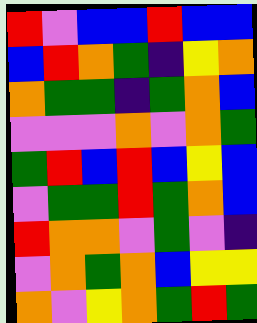[["red", "violet", "blue", "blue", "red", "blue", "blue"], ["blue", "red", "orange", "green", "indigo", "yellow", "orange"], ["orange", "green", "green", "indigo", "green", "orange", "blue"], ["violet", "violet", "violet", "orange", "violet", "orange", "green"], ["green", "red", "blue", "red", "blue", "yellow", "blue"], ["violet", "green", "green", "red", "green", "orange", "blue"], ["red", "orange", "orange", "violet", "green", "violet", "indigo"], ["violet", "orange", "green", "orange", "blue", "yellow", "yellow"], ["orange", "violet", "yellow", "orange", "green", "red", "green"]]